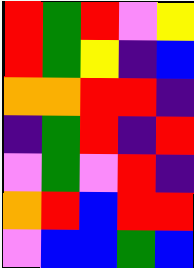[["red", "green", "red", "violet", "yellow"], ["red", "green", "yellow", "indigo", "blue"], ["orange", "orange", "red", "red", "indigo"], ["indigo", "green", "red", "indigo", "red"], ["violet", "green", "violet", "red", "indigo"], ["orange", "red", "blue", "red", "red"], ["violet", "blue", "blue", "green", "blue"]]